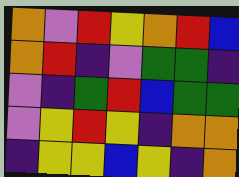[["orange", "violet", "red", "yellow", "orange", "red", "blue"], ["orange", "red", "indigo", "violet", "green", "green", "indigo"], ["violet", "indigo", "green", "red", "blue", "green", "green"], ["violet", "yellow", "red", "yellow", "indigo", "orange", "orange"], ["indigo", "yellow", "yellow", "blue", "yellow", "indigo", "orange"]]